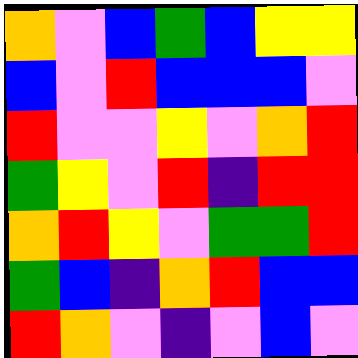[["orange", "violet", "blue", "green", "blue", "yellow", "yellow"], ["blue", "violet", "red", "blue", "blue", "blue", "violet"], ["red", "violet", "violet", "yellow", "violet", "orange", "red"], ["green", "yellow", "violet", "red", "indigo", "red", "red"], ["orange", "red", "yellow", "violet", "green", "green", "red"], ["green", "blue", "indigo", "orange", "red", "blue", "blue"], ["red", "orange", "violet", "indigo", "violet", "blue", "violet"]]